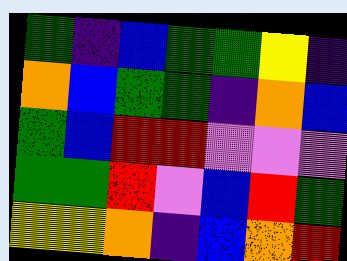[["green", "indigo", "blue", "green", "green", "yellow", "indigo"], ["orange", "blue", "green", "green", "indigo", "orange", "blue"], ["green", "blue", "red", "red", "violet", "violet", "violet"], ["green", "green", "red", "violet", "blue", "red", "green"], ["yellow", "yellow", "orange", "indigo", "blue", "orange", "red"]]